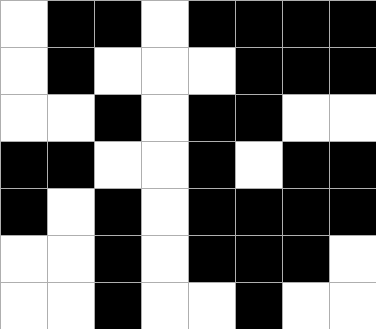[["white", "black", "black", "white", "black", "black", "black", "black"], ["white", "black", "white", "white", "white", "black", "black", "black"], ["white", "white", "black", "white", "black", "black", "white", "white"], ["black", "black", "white", "white", "black", "white", "black", "black"], ["black", "white", "black", "white", "black", "black", "black", "black"], ["white", "white", "black", "white", "black", "black", "black", "white"], ["white", "white", "black", "white", "white", "black", "white", "white"]]